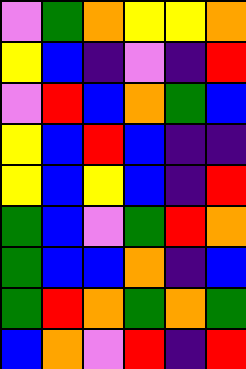[["violet", "green", "orange", "yellow", "yellow", "orange"], ["yellow", "blue", "indigo", "violet", "indigo", "red"], ["violet", "red", "blue", "orange", "green", "blue"], ["yellow", "blue", "red", "blue", "indigo", "indigo"], ["yellow", "blue", "yellow", "blue", "indigo", "red"], ["green", "blue", "violet", "green", "red", "orange"], ["green", "blue", "blue", "orange", "indigo", "blue"], ["green", "red", "orange", "green", "orange", "green"], ["blue", "orange", "violet", "red", "indigo", "red"]]